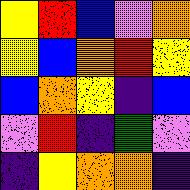[["yellow", "red", "blue", "violet", "orange"], ["yellow", "blue", "orange", "red", "yellow"], ["blue", "orange", "yellow", "indigo", "blue"], ["violet", "red", "indigo", "green", "violet"], ["indigo", "yellow", "orange", "orange", "indigo"]]